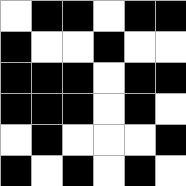[["white", "black", "black", "white", "black", "black"], ["black", "white", "white", "black", "white", "white"], ["black", "black", "black", "white", "black", "black"], ["black", "black", "black", "white", "black", "white"], ["white", "black", "white", "white", "white", "black"], ["black", "white", "black", "white", "black", "white"]]